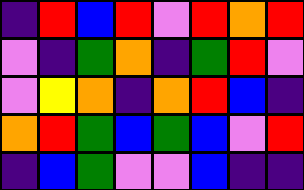[["indigo", "red", "blue", "red", "violet", "red", "orange", "red"], ["violet", "indigo", "green", "orange", "indigo", "green", "red", "violet"], ["violet", "yellow", "orange", "indigo", "orange", "red", "blue", "indigo"], ["orange", "red", "green", "blue", "green", "blue", "violet", "red"], ["indigo", "blue", "green", "violet", "violet", "blue", "indigo", "indigo"]]